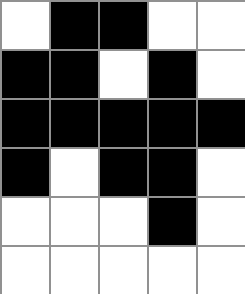[["white", "black", "black", "white", "white"], ["black", "black", "white", "black", "white"], ["black", "black", "black", "black", "black"], ["black", "white", "black", "black", "white"], ["white", "white", "white", "black", "white"], ["white", "white", "white", "white", "white"]]